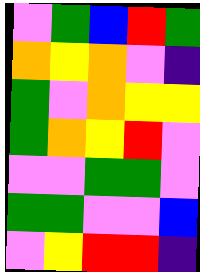[["violet", "green", "blue", "red", "green"], ["orange", "yellow", "orange", "violet", "indigo"], ["green", "violet", "orange", "yellow", "yellow"], ["green", "orange", "yellow", "red", "violet"], ["violet", "violet", "green", "green", "violet"], ["green", "green", "violet", "violet", "blue"], ["violet", "yellow", "red", "red", "indigo"]]